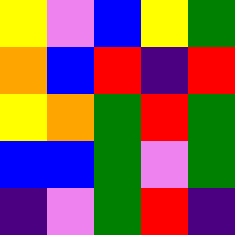[["yellow", "violet", "blue", "yellow", "green"], ["orange", "blue", "red", "indigo", "red"], ["yellow", "orange", "green", "red", "green"], ["blue", "blue", "green", "violet", "green"], ["indigo", "violet", "green", "red", "indigo"]]